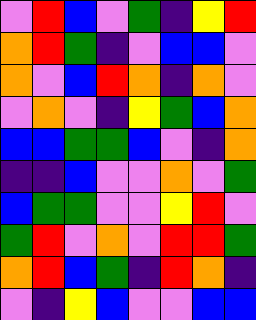[["violet", "red", "blue", "violet", "green", "indigo", "yellow", "red"], ["orange", "red", "green", "indigo", "violet", "blue", "blue", "violet"], ["orange", "violet", "blue", "red", "orange", "indigo", "orange", "violet"], ["violet", "orange", "violet", "indigo", "yellow", "green", "blue", "orange"], ["blue", "blue", "green", "green", "blue", "violet", "indigo", "orange"], ["indigo", "indigo", "blue", "violet", "violet", "orange", "violet", "green"], ["blue", "green", "green", "violet", "violet", "yellow", "red", "violet"], ["green", "red", "violet", "orange", "violet", "red", "red", "green"], ["orange", "red", "blue", "green", "indigo", "red", "orange", "indigo"], ["violet", "indigo", "yellow", "blue", "violet", "violet", "blue", "blue"]]